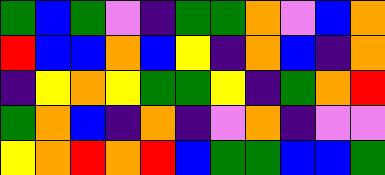[["green", "blue", "green", "violet", "indigo", "green", "green", "orange", "violet", "blue", "orange"], ["red", "blue", "blue", "orange", "blue", "yellow", "indigo", "orange", "blue", "indigo", "orange"], ["indigo", "yellow", "orange", "yellow", "green", "green", "yellow", "indigo", "green", "orange", "red"], ["green", "orange", "blue", "indigo", "orange", "indigo", "violet", "orange", "indigo", "violet", "violet"], ["yellow", "orange", "red", "orange", "red", "blue", "green", "green", "blue", "blue", "green"]]